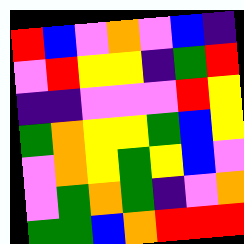[["red", "blue", "violet", "orange", "violet", "blue", "indigo"], ["violet", "red", "yellow", "yellow", "indigo", "green", "red"], ["indigo", "indigo", "violet", "violet", "violet", "red", "yellow"], ["green", "orange", "yellow", "yellow", "green", "blue", "yellow"], ["violet", "orange", "yellow", "green", "yellow", "blue", "violet"], ["violet", "green", "orange", "green", "indigo", "violet", "orange"], ["green", "green", "blue", "orange", "red", "red", "red"]]